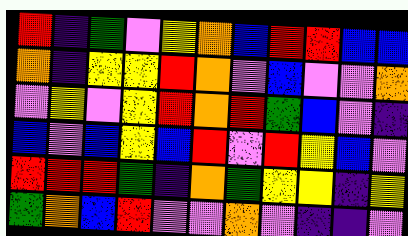[["red", "indigo", "green", "violet", "yellow", "orange", "blue", "red", "red", "blue", "blue"], ["orange", "indigo", "yellow", "yellow", "red", "orange", "violet", "blue", "violet", "violet", "orange"], ["violet", "yellow", "violet", "yellow", "red", "orange", "red", "green", "blue", "violet", "indigo"], ["blue", "violet", "blue", "yellow", "blue", "red", "violet", "red", "yellow", "blue", "violet"], ["red", "red", "red", "green", "indigo", "orange", "green", "yellow", "yellow", "indigo", "yellow"], ["green", "orange", "blue", "red", "violet", "violet", "orange", "violet", "indigo", "indigo", "violet"]]